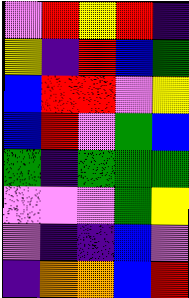[["violet", "red", "yellow", "red", "indigo"], ["yellow", "indigo", "red", "blue", "green"], ["blue", "red", "red", "violet", "yellow"], ["blue", "red", "violet", "green", "blue"], ["green", "indigo", "green", "green", "green"], ["violet", "violet", "violet", "green", "yellow"], ["violet", "indigo", "indigo", "blue", "violet"], ["indigo", "orange", "orange", "blue", "red"]]